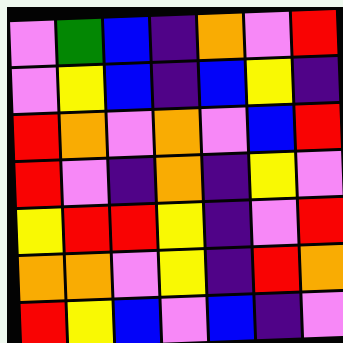[["violet", "green", "blue", "indigo", "orange", "violet", "red"], ["violet", "yellow", "blue", "indigo", "blue", "yellow", "indigo"], ["red", "orange", "violet", "orange", "violet", "blue", "red"], ["red", "violet", "indigo", "orange", "indigo", "yellow", "violet"], ["yellow", "red", "red", "yellow", "indigo", "violet", "red"], ["orange", "orange", "violet", "yellow", "indigo", "red", "orange"], ["red", "yellow", "blue", "violet", "blue", "indigo", "violet"]]